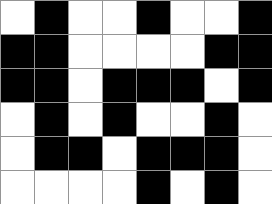[["white", "black", "white", "white", "black", "white", "white", "black"], ["black", "black", "white", "white", "white", "white", "black", "black"], ["black", "black", "white", "black", "black", "black", "white", "black"], ["white", "black", "white", "black", "white", "white", "black", "white"], ["white", "black", "black", "white", "black", "black", "black", "white"], ["white", "white", "white", "white", "black", "white", "black", "white"]]